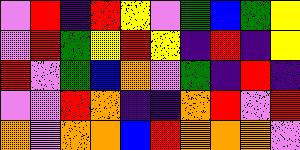[["violet", "red", "indigo", "red", "yellow", "violet", "green", "blue", "green", "yellow"], ["violet", "red", "green", "yellow", "red", "yellow", "indigo", "red", "indigo", "yellow"], ["red", "violet", "green", "blue", "orange", "violet", "green", "indigo", "red", "indigo"], ["violet", "violet", "red", "orange", "indigo", "indigo", "orange", "red", "violet", "red"], ["orange", "violet", "orange", "orange", "blue", "red", "orange", "orange", "orange", "violet"]]